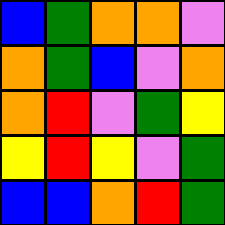[["blue", "green", "orange", "orange", "violet"], ["orange", "green", "blue", "violet", "orange"], ["orange", "red", "violet", "green", "yellow"], ["yellow", "red", "yellow", "violet", "green"], ["blue", "blue", "orange", "red", "green"]]